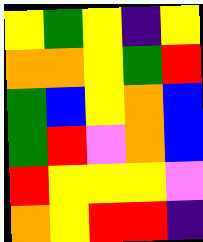[["yellow", "green", "yellow", "indigo", "yellow"], ["orange", "orange", "yellow", "green", "red"], ["green", "blue", "yellow", "orange", "blue"], ["green", "red", "violet", "orange", "blue"], ["red", "yellow", "yellow", "yellow", "violet"], ["orange", "yellow", "red", "red", "indigo"]]